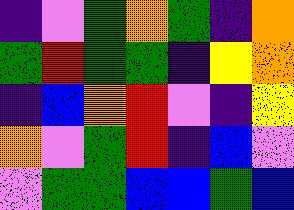[["indigo", "violet", "green", "orange", "green", "indigo", "orange"], ["green", "red", "green", "green", "indigo", "yellow", "orange"], ["indigo", "blue", "orange", "red", "violet", "indigo", "yellow"], ["orange", "violet", "green", "red", "indigo", "blue", "violet"], ["violet", "green", "green", "blue", "blue", "green", "blue"]]